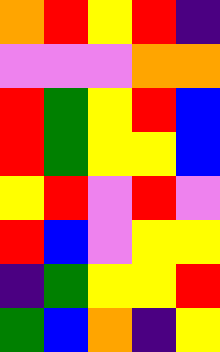[["orange", "red", "yellow", "red", "indigo"], ["violet", "violet", "violet", "orange", "orange"], ["red", "green", "yellow", "red", "blue"], ["red", "green", "yellow", "yellow", "blue"], ["yellow", "red", "violet", "red", "violet"], ["red", "blue", "violet", "yellow", "yellow"], ["indigo", "green", "yellow", "yellow", "red"], ["green", "blue", "orange", "indigo", "yellow"]]